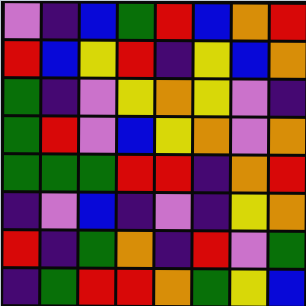[["violet", "indigo", "blue", "green", "red", "blue", "orange", "red"], ["red", "blue", "yellow", "red", "indigo", "yellow", "blue", "orange"], ["green", "indigo", "violet", "yellow", "orange", "yellow", "violet", "indigo"], ["green", "red", "violet", "blue", "yellow", "orange", "violet", "orange"], ["green", "green", "green", "red", "red", "indigo", "orange", "red"], ["indigo", "violet", "blue", "indigo", "violet", "indigo", "yellow", "orange"], ["red", "indigo", "green", "orange", "indigo", "red", "violet", "green"], ["indigo", "green", "red", "red", "orange", "green", "yellow", "blue"]]